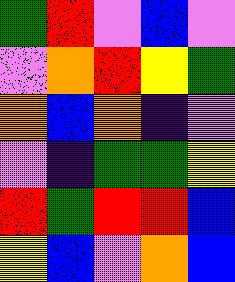[["green", "red", "violet", "blue", "violet"], ["violet", "orange", "red", "yellow", "green"], ["orange", "blue", "orange", "indigo", "violet"], ["violet", "indigo", "green", "green", "yellow"], ["red", "green", "red", "red", "blue"], ["yellow", "blue", "violet", "orange", "blue"]]